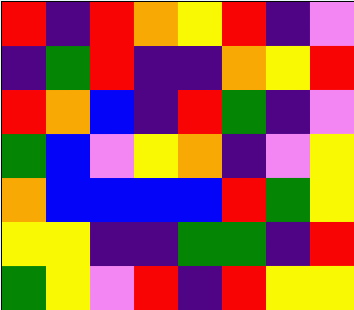[["red", "indigo", "red", "orange", "yellow", "red", "indigo", "violet"], ["indigo", "green", "red", "indigo", "indigo", "orange", "yellow", "red"], ["red", "orange", "blue", "indigo", "red", "green", "indigo", "violet"], ["green", "blue", "violet", "yellow", "orange", "indigo", "violet", "yellow"], ["orange", "blue", "blue", "blue", "blue", "red", "green", "yellow"], ["yellow", "yellow", "indigo", "indigo", "green", "green", "indigo", "red"], ["green", "yellow", "violet", "red", "indigo", "red", "yellow", "yellow"]]